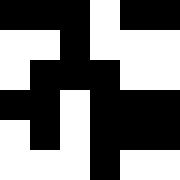[["black", "black", "black", "white", "black", "black"], ["white", "white", "black", "white", "white", "white"], ["white", "black", "black", "black", "white", "white"], ["black", "black", "white", "black", "black", "black"], ["white", "black", "white", "black", "black", "black"], ["white", "white", "white", "black", "white", "white"]]